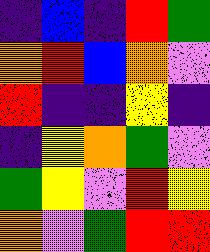[["indigo", "blue", "indigo", "red", "green"], ["orange", "red", "blue", "orange", "violet"], ["red", "indigo", "indigo", "yellow", "indigo"], ["indigo", "yellow", "orange", "green", "violet"], ["green", "yellow", "violet", "red", "yellow"], ["orange", "violet", "green", "red", "red"]]